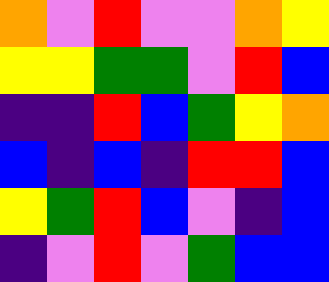[["orange", "violet", "red", "violet", "violet", "orange", "yellow"], ["yellow", "yellow", "green", "green", "violet", "red", "blue"], ["indigo", "indigo", "red", "blue", "green", "yellow", "orange"], ["blue", "indigo", "blue", "indigo", "red", "red", "blue"], ["yellow", "green", "red", "blue", "violet", "indigo", "blue"], ["indigo", "violet", "red", "violet", "green", "blue", "blue"]]